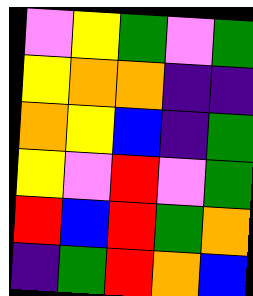[["violet", "yellow", "green", "violet", "green"], ["yellow", "orange", "orange", "indigo", "indigo"], ["orange", "yellow", "blue", "indigo", "green"], ["yellow", "violet", "red", "violet", "green"], ["red", "blue", "red", "green", "orange"], ["indigo", "green", "red", "orange", "blue"]]